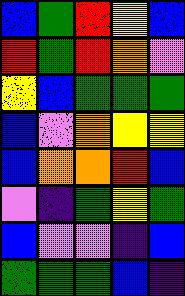[["blue", "green", "red", "yellow", "blue"], ["red", "green", "red", "orange", "violet"], ["yellow", "blue", "green", "green", "green"], ["blue", "violet", "orange", "yellow", "yellow"], ["blue", "orange", "orange", "red", "blue"], ["violet", "indigo", "green", "yellow", "green"], ["blue", "violet", "violet", "indigo", "blue"], ["green", "green", "green", "blue", "indigo"]]